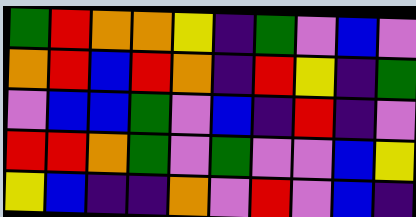[["green", "red", "orange", "orange", "yellow", "indigo", "green", "violet", "blue", "violet"], ["orange", "red", "blue", "red", "orange", "indigo", "red", "yellow", "indigo", "green"], ["violet", "blue", "blue", "green", "violet", "blue", "indigo", "red", "indigo", "violet"], ["red", "red", "orange", "green", "violet", "green", "violet", "violet", "blue", "yellow"], ["yellow", "blue", "indigo", "indigo", "orange", "violet", "red", "violet", "blue", "indigo"]]